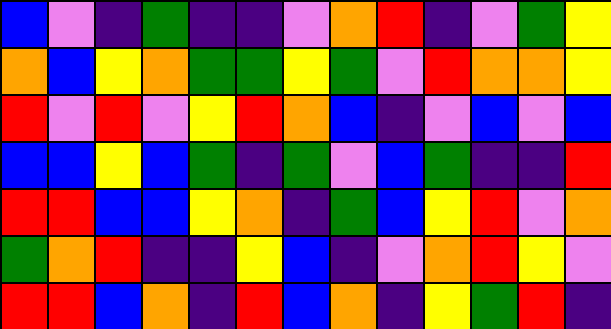[["blue", "violet", "indigo", "green", "indigo", "indigo", "violet", "orange", "red", "indigo", "violet", "green", "yellow"], ["orange", "blue", "yellow", "orange", "green", "green", "yellow", "green", "violet", "red", "orange", "orange", "yellow"], ["red", "violet", "red", "violet", "yellow", "red", "orange", "blue", "indigo", "violet", "blue", "violet", "blue"], ["blue", "blue", "yellow", "blue", "green", "indigo", "green", "violet", "blue", "green", "indigo", "indigo", "red"], ["red", "red", "blue", "blue", "yellow", "orange", "indigo", "green", "blue", "yellow", "red", "violet", "orange"], ["green", "orange", "red", "indigo", "indigo", "yellow", "blue", "indigo", "violet", "orange", "red", "yellow", "violet"], ["red", "red", "blue", "orange", "indigo", "red", "blue", "orange", "indigo", "yellow", "green", "red", "indigo"]]